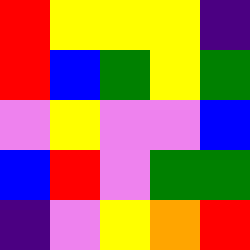[["red", "yellow", "yellow", "yellow", "indigo"], ["red", "blue", "green", "yellow", "green"], ["violet", "yellow", "violet", "violet", "blue"], ["blue", "red", "violet", "green", "green"], ["indigo", "violet", "yellow", "orange", "red"]]